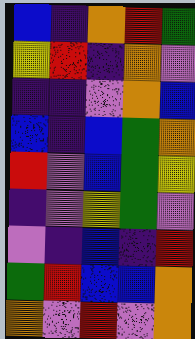[["blue", "indigo", "orange", "red", "green"], ["yellow", "red", "indigo", "orange", "violet"], ["indigo", "indigo", "violet", "orange", "blue"], ["blue", "indigo", "blue", "green", "orange"], ["red", "violet", "blue", "green", "yellow"], ["indigo", "violet", "yellow", "green", "violet"], ["violet", "indigo", "blue", "indigo", "red"], ["green", "red", "blue", "blue", "orange"], ["orange", "violet", "red", "violet", "orange"]]